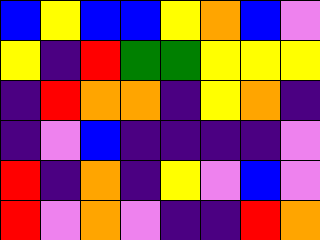[["blue", "yellow", "blue", "blue", "yellow", "orange", "blue", "violet"], ["yellow", "indigo", "red", "green", "green", "yellow", "yellow", "yellow"], ["indigo", "red", "orange", "orange", "indigo", "yellow", "orange", "indigo"], ["indigo", "violet", "blue", "indigo", "indigo", "indigo", "indigo", "violet"], ["red", "indigo", "orange", "indigo", "yellow", "violet", "blue", "violet"], ["red", "violet", "orange", "violet", "indigo", "indigo", "red", "orange"]]